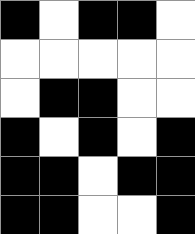[["black", "white", "black", "black", "white"], ["white", "white", "white", "white", "white"], ["white", "black", "black", "white", "white"], ["black", "white", "black", "white", "black"], ["black", "black", "white", "black", "black"], ["black", "black", "white", "white", "black"]]